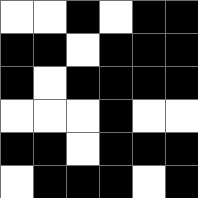[["white", "white", "black", "white", "black", "black"], ["black", "black", "white", "black", "black", "black"], ["black", "white", "black", "black", "black", "black"], ["white", "white", "white", "black", "white", "white"], ["black", "black", "white", "black", "black", "black"], ["white", "black", "black", "black", "white", "black"]]